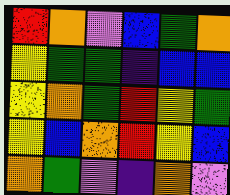[["red", "orange", "violet", "blue", "green", "orange"], ["yellow", "green", "green", "indigo", "blue", "blue"], ["yellow", "orange", "green", "red", "yellow", "green"], ["yellow", "blue", "orange", "red", "yellow", "blue"], ["orange", "green", "violet", "indigo", "orange", "violet"]]